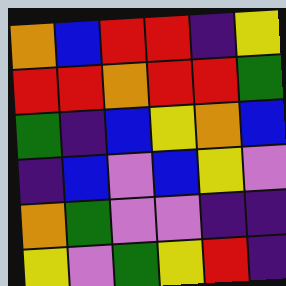[["orange", "blue", "red", "red", "indigo", "yellow"], ["red", "red", "orange", "red", "red", "green"], ["green", "indigo", "blue", "yellow", "orange", "blue"], ["indigo", "blue", "violet", "blue", "yellow", "violet"], ["orange", "green", "violet", "violet", "indigo", "indigo"], ["yellow", "violet", "green", "yellow", "red", "indigo"]]